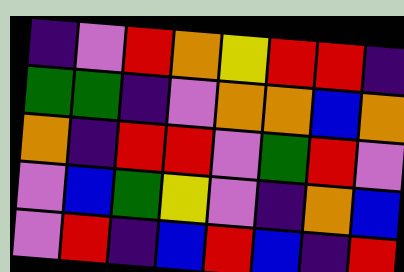[["indigo", "violet", "red", "orange", "yellow", "red", "red", "indigo"], ["green", "green", "indigo", "violet", "orange", "orange", "blue", "orange"], ["orange", "indigo", "red", "red", "violet", "green", "red", "violet"], ["violet", "blue", "green", "yellow", "violet", "indigo", "orange", "blue"], ["violet", "red", "indigo", "blue", "red", "blue", "indigo", "red"]]